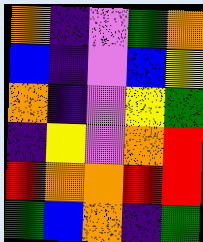[["orange", "indigo", "violet", "green", "orange"], ["blue", "indigo", "violet", "blue", "yellow"], ["orange", "indigo", "violet", "yellow", "green"], ["indigo", "yellow", "violet", "orange", "red"], ["red", "orange", "orange", "red", "red"], ["green", "blue", "orange", "indigo", "green"]]